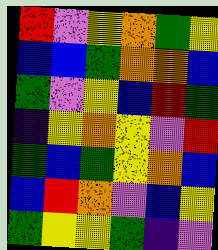[["red", "violet", "yellow", "orange", "green", "yellow"], ["blue", "blue", "green", "orange", "orange", "blue"], ["green", "violet", "yellow", "blue", "red", "green"], ["indigo", "yellow", "orange", "yellow", "violet", "red"], ["green", "blue", "green", "yellow", "orange", "blue"], ["blue", "red", "orange", "violet", "blue", "yellow"], ["green", "yellow", "yellow", "green", "indigo", "violet"]]